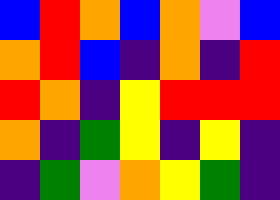[["blue", "red", "orange", "blue", "orange", "violet", "blue"], ["orange", "red", "blue", "indigo", "orange", "indigo", "red"], ["red", "orange", "indigo", "yellow", "red", "red", "red"], ["orange", "indigo", "green", "yellow", "indigo", "yellow", "indigo"], ["indigo", "green", "violet", "orange", "yellow", "green", "indigo"]]